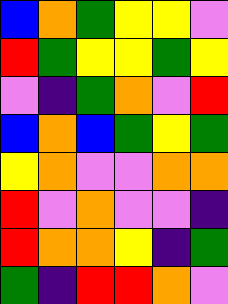[["blue", "orange", "green", "yellow", "yellow", "violet"], ["red", "green", "yellow", "yellow", "green", "yellow"], ["violet", "indigo", "green", "orange", "violet", "red"], ["blue", "orange", "blue", "green", "yellow", "green"], ["yellow", "orange", "violet", "violet", "orange", "orange"], ["red", "violet", "orange", "violet", "violet", "indigo"], ["red", "orange", "orange", "yellow", "indigo", "green"], ["green", "indigo", "red", "red", "orange", "violet"]]